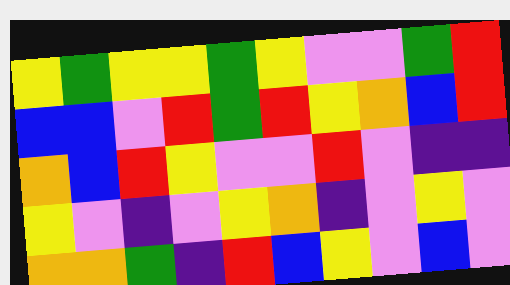[["yellow", "green", "yellow", "yellow", "green", "yellow", "violet", "violet", "green", "red"], ["blue", "blue", "violet", "red", "green", "red", "yellow", "orange", "blue", "red"], ["orange", "blue", "red", "yellow", "violet", "violet", "red", "violet", "indigo", "indigo"], ["yellow", "violet", "indigo", "violet", "yellow", "orange", "indigo", "violet", "yellow", "violet"], ["orange", "orange", "green", "indigo", "red", "blue", "yellow", "violet", "blue", "violet"]]